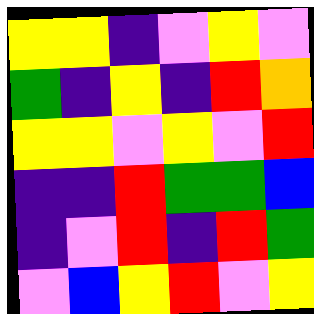[["yellow", "yellow", "indigo", "violet", "yellow", "violet"], ["green", "indigo", "yellow", "indigo", "red", "orange"], ["yellow", "yellow", "violet", "yellow", "violet", "red"], ["indigo", "indigo", "red", "green", "green", "blue"], ["indigo", "violet", "red", "indigo", "red", "green"], ["violet", "blue", "yellow", "red", "violet", "yellow"]]